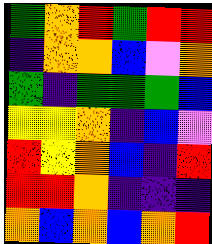[["green", "orange", "red", "green", "red", "red"], ["indigo", "orange", "orange", "blue", "violet", "orange"], ["green", "indigo", "green", "green", "green", "blue"], ["yellow", "yellow", "orange", "indigo", "blue", "violet"], ["red", "yellow", "orange", "blue", "indigo", "red"], ["red", "red", "orange", "indigo", "indigo", "indigo"], ["orange", "blue", "orange", "blue", "orange", "red"]]